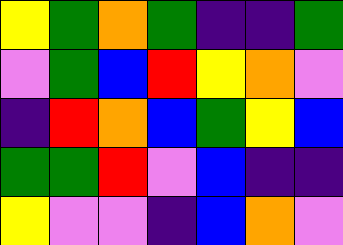[["yellow", "green", "orange", "green", "indigo", "indigo", "green"], ["violet", "green", "blue", "red", "yellow", "orange", "violet"], ["indigo", "red", "orange", "blue", "green", "yellow", "blue"], ["green", "green", "red", "violet", "blue", "indigo", "indigo"], ["yellow", "violet", "violet", "indigo", "blue", "orange", "violet"]]